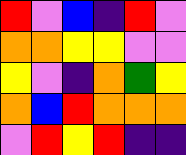[["red", "violet", "blue", "indigo", "red", "violet"], ["orange", "orange", "yellow", "yellow", "violet", "violet"], ["yellow", "violet", "indigo", "orange", "green", "yellow"], ["orange", "blue", "red", "orange", "orange", "orange"], ["violet", "red", "yellow", "red", "indigo", "indigo"]]